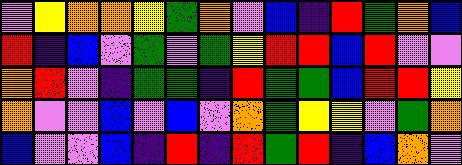[["violet", "yellow", "orange", "orange", "yellow", "green", "orange", "violet", "blue", "indigo", "red", "green", "orange", "blue"], ["red", "indigo", "blue", "violet", "green", "violet", "green", "yellow", "red", "red", "blue", "red", "violet", "violet"], ["orange", "red", "violet", "indigo", "green", "green", "indigo", "red", "green", "green", "blue", "red", "red", "yellow"], ["orange", "violet", "violet", "blue", "violet", "blue", "violet", "orange", "green", "yellow", "yellow", "violet", "green", "orange"], ["blue", "violet", "violet", "blue", "indigo", "red", "indigo", "red", "green", "red", "indigo", "blue", "orange", "violet"]]